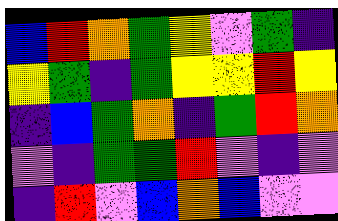[["blue", "red", "orange", "green", "yellow", "violet", "green", "indigo"], ["yellow", "green", "indigo", "green", "yellow", "yellow", "red", "yellow"], ["indigo", "blue", "green", "orange", "indigo", "green", "red", "orange"], ["violet", "indigo", "green", "green", "red", "violet", "indigo", "violet"], ["indigo", "red", "violet", "blue", "orange", "blue", "violet", "violet"]]